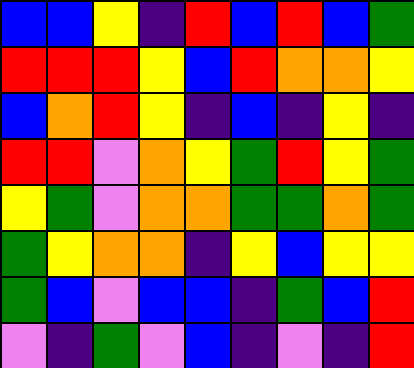[["blue", "blue", "yellow", "indigo", "red", "blue", "red", "blue", "green"], ["red", "red", "red", "yellow", "blue", "red", "orange", "orange", "yellow"], ["blue", "orange", "red", "yellow", "indigo", "blue", "indigo", "yellow", "indigo"], ["red", "red", "violet", "orange", "yellow", "green", "red", "yellow", "green"], ["yellow", "green", "violet", "orange", "orange", "green", "green", "orange", "green"], ["green", "yellow", "orange", "orange", "indigo", "yellow", "blue", "yellow", "yellow"], ["green", "blue", "violet", "blue", "blue", "indigo", "green", "blue", "red"], ["violet", "indigo", "green", "violet", "blue", "indigo", "violet", "indigo", "red"]]